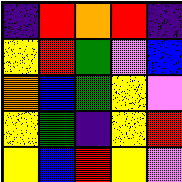[["indigo", "red", "orange", "red", "indigo"], ["yellow", "red", "green", "violet", "blue"], ["orange", "blue", "green", "yellow", "violet"], ["yellow", "green", "indigo", "yellow", "red"], ["yellow", "blue", "red", "yellow", "violet"]]